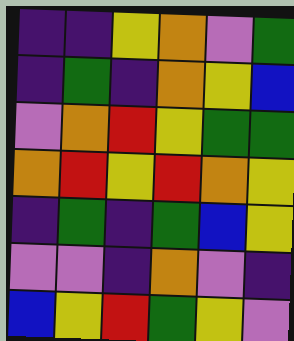[["indigo", "indigo", "yellow", "orange", "violet", "green"], ["indigo", "green", "indigo", "orange", "yellow", "blue"], ["violet", "orange", "red", "yellow", "green", "green"], ["orange", "red", "yellow", "red", "orange", "yellow"], ["indigo", "green", "indigo", "green", "blue", "yellow"], ["violet", "violet", "indigo", "orange", "violet", "indigo"], ["blue", "yellow", "red", "green", "yellow", "violet"]]